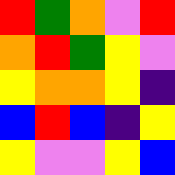[["red", "green", "orange", "violet", "red"], ["orange", "red", "green", "yellow", "violet"], ["yellow", "orange", "orange", "yellow", "indigo"], ["blue", "red", "blue", "indigo", "yellow"], ["yellow", "violet", "violet", "yellow", "blue"]]